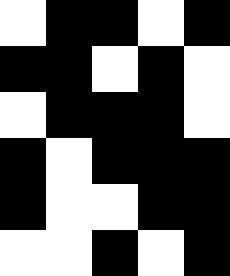[["white", "black", "black", "white", "black"], ["black", "black", "white", "black", "white"], ["white", "black", "black", "black", "white"], ["black", "white", "black", "black", "black"], ["black", "white", "white", "black", "black"], ["white", "white", "black", "white", "black"]]